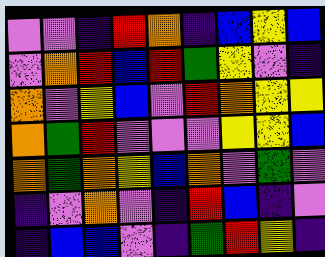[["violet", "violet", "indigo", "red", "orange", "indigo", "blue", "yellow", "blue"], ["violet", "orange", "red", "blue", "red", "green", "yellow", "violet", "indigo"], ["orange", "violet", "yellow", "blue", "violet", "red", "orange", "yellow", "yellow"], ["orange", "green", "red", "violet", "violet", "violet", "yellow", "yellow", "blue"], ["orange", "green", "orange", "yellow", "blue", "orange", "violet", "green", "violet"], ["indigo", "violet", "orange", "violet", "indigo", "red", "blue", "indigo", "violet"], ["indigo", "blue", "blue", "violet", "indigo", "green", "red", "yellow", "indigo"]]